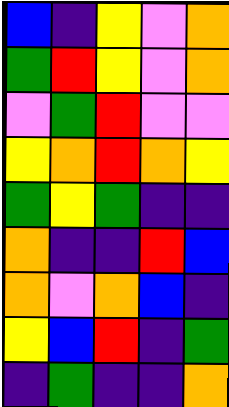[["blue", "indigo", "yellow", "violet", "orange"], ["green", "red", "yellow", "violet", "orange"], ["violet", "green", "red", "violet", "violet"], ["yellow", "orange", "red", "orange", "yellow"], ["green", "yellow", "green", "indigo", "indigo"], ["orange", "indigo", "indigo", "red", "blue"], ["orange", "violet", "orange", "blue", "indigo"], ["yellow", "blue", "red", "indigo", "green"], ["indigo", "green", "indigo", "indigo", "orange"]]